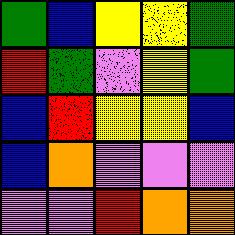[["green", "blue", "yellow", "yellow", "green"], ["red", "green", "violet", "yellow", "green"], ["blue", "red", "yellow", "yellow", "blue"], ["blue", "orange", "violet", "violet", "violet"], ["violet", "violet", "red", "orange", "orange"]]